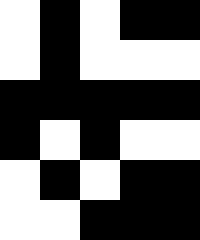[["white", "black", "white", "black", "black"], ["white", "black", "white", "white", "white"], ["black", "black", "black", "black", "black"], ["black", "white", "black", "white", "white"], ["white", "black", "white", "black", "black"], ["white", "white", "black", "black", "black"]]